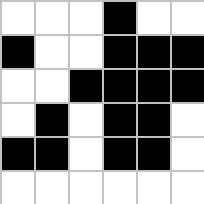[["white", "white", "white", "black", "white", "white"], ["black", "white", "white", "black", "black", "black"], ["white", "white", "black", "black", "black", "black"], ["white", "black", "white", "black", "black", "white"], ["black", "black", "white", "black", "black", "white"], ["white", "white", "white", "white", "white", "white"]]